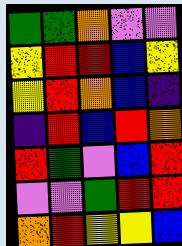[["green", "green", "orange", "violet", "violet"], ["yellow", "red", "red", "blue", "yellow"], ["yellow", "red", "orange", "blue", "indigo"], ["indigo", "red", "blue", "red", "orange"], ["red", "green", "violet", "blue", "red"], ["violet", "violet", "green", "red", "red"], ["orange", "red", "yellow", "yellow", "blue"]]